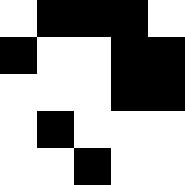[["white", "black", "black", "black", "white"], ["black", "white", "white", "black", "black"], ["white", "white", "white", "black", "black"], ["white", "black", "white", "white", "white"], ["white", "white", "black", "white", "white"]]